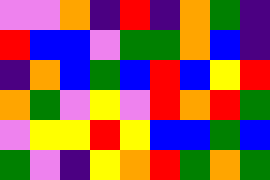[["violet", "violet", "orange", "indigo", "red", "indigo", "orange", "green", "indigo"], ["red", "blue", "blue", "violet", "green", "green", "orange", "blue", "indigo"], ["indigo", "orange", "blue", "green", "blue", "red", "blue", "yellow", "red"], ["orange", "green", "violet", "yellow", "violet", "red", "orange", "red", "green"], ["violet", "yellow", "yellow", "red", "yellow", "blue", "blue", "green", "blue"], ["green", "violet", "indigo", "yellow", "orange", "red", "green", "orange", "green"]]